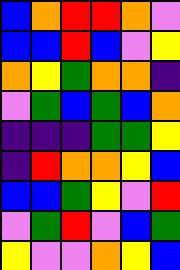[["blue", "orange", "red", "red", "orange", "violet"], ["blue", "blue", "red", "blue", "violet", "yellow"], ["orange", "yellow", "green", "orange", "orange", "indigo"], ["violet", "green", "blue", "green", "blue", "orange"], ["indigo", "indigo", "indigo", "green", "green", "yellow"], ["indigo", "red", "orange", "orange", "yellow", "blue"], ["blue", "blue", "green", "yellow", "violet", "red"], ["violet", "green", "red", "violet", "blue", "green"], ["yellow", "violet", "violet", "orange", "yellow", "blue"]]